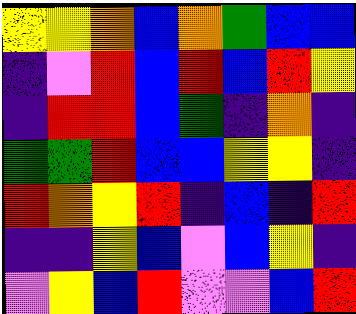[["yellow", "yellow", "orange", "blue", "orange", "green", "blue", "blue"], ["indigo", "violet", "red", "blue", "red", "blue", "red", "yellow"], ["indigo", "red", "red", "blue", "green", "indigo", "orange", "indigo"], ["green", "green", "red", "blue", "blue", "yellow", "yellow", "indigo"], ["red", "orange", "yellow", "red", "indigo", "blue", "indigo", "red"], ["indigo", "indigo", "yellow", "blue", "violet", "blue", "yellow", "indigo"], ["violet", "yellow", "blue", "red", "violet", "violet", "blue", "red"]]